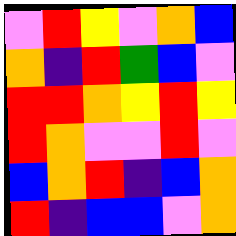[["violet", "red", "yellow", "violet", "orange", "blue"], ["orange", "indigo", "red", "green", "blue", "violet"], ["red", "red", "orange", "yellow", "red", "yellow"], ["red", "orange", "violet", "violet", "red", "violet"], ["blue", "orange", "red", "indigo", "blue", "orange"], ["red", "indigo", "blue", "blue", "violet", "orange"]]